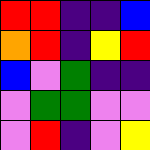[["red", "red", "indigo", "indigo", "blue"], ["orange", "red", "indigo", "yellow", "red"], ["blue", "violet", "green", "indigo", "indigo"], ["violet", "green", "green", "violet", "violet"], ["violet", "red", "indigo", "violet", "yellow"]]